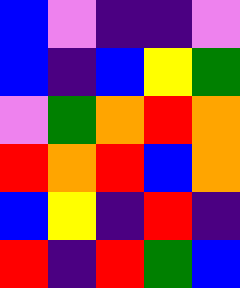[["blue", "violet", "indigo", "indigo", "violet"], ["blue", "indigo", "blue", "yellow", "green"], ["violet", "green", "orange", "red", "orange"], ["red", "orange", "red", "blue", "orange"], ["blue", "yellow", "indigo", "red", "indigo"], ["red", "indigo", "red", "green", "blue"]]